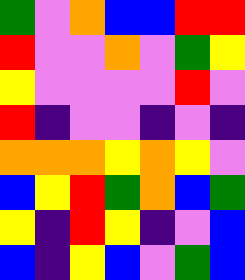[["green", "violet", "orange", "blue", "blue", "red", "red"], ["red", "violet", "violet", "orange", "violet", "green", "yellow"], ["yellow", "violet", "violet", "violet", "violet", "red", "violet"], ["red", "indigo", "violet", "violet", "indigo", "violet", "indigo"], ["orange", "orange", "orange", "yellow", "orange", "yellow", "violet"], ["blue", "yellow", "red", "green", "orange", "blue", "green"], ["yellow", "indigo", "red", "yellow", "indigo", "violet", "blue"], ["blue", "indigo", "yellow", "blue", "violet", "green", "blue"]]